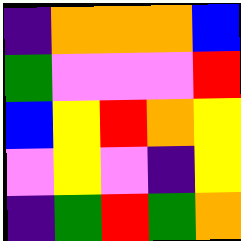[["indigo", "orange", "orange", "orange", "blue"], ["green", "violet", "violet", "violet", "red"], ["blue", "yellow", "red", "orange", "yellow"], ["violet", "yellow", "violet", "indigo", "yellow"], ["indigo", "green", "red", "green", "orange"]]